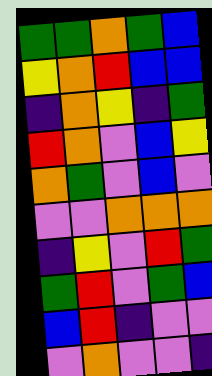[["green", "green", "orange", "green", "blue"], ["yellow", "orange", "red", "blue", "blue"], ["indigo", "orange", "yellow", "indigo", "green"], ["red", "orange", "violet", "blue", "yellow"], ["orange", "green", "violet", "blue", "violet"], ["violet", "violet", "orange", "orange", "orange"], ["indigo", "yellow", "violet", "red", "green"], ["green", "red", "violet", "green", "blue"], ["blue", "red", "indigo", "violet", "violet"], ["violet", "orange", "violet", "violet", "indigo"]]